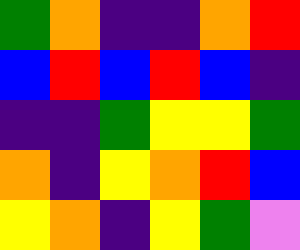[["green", "orange", "indigo", "indigo", "orange", "red"], ["blue", "red", "blue", "red", "blue", "indigo"], ["indigo", "indigo", "green", "yellow", "yellow", "green"], ["orange", "indigo", "yellow", "orange", "red", "blue"], ["yellow", "orange", "indigo", "yellow", "green", "violet"]]